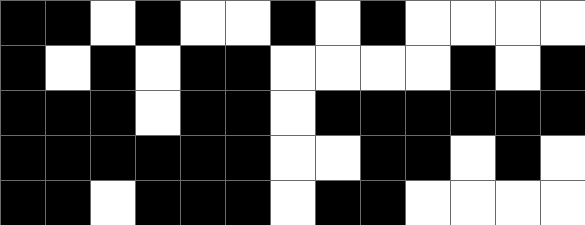[["black", "black", "white", "black", "white", "white", "black", "white", "black", "white", "white", "white", "white"], ["black", "white", "black", "white", "black", "black", "white", "white", "white", "white", "black", "white", "black"], ["black", "black", "black", "white", "black", "black", "white", "black", "black", "black", "black", "black", "black"], ["black", "black", "black", "black", "black", "black", "white", "white", "black", "black", "white", "black", "white"], ["black", "black", "white", "black", "black", "black", "white", "black", "black", "white", "white", "white", "white"]]